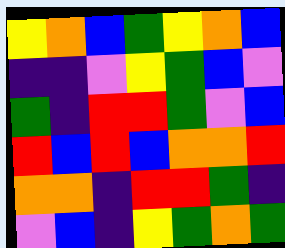[["yellow", "orange", "blue", "green", "yellow", "orange", "blue"], ["indigo", "indigo", "violet", "yellow", "green", "blue", "violet"], ["green", "indigo", "red", "red", "green", "violet", "blue"], ["red", "blue", "red", "blue", "orange", "orange", "red"], ["orange", "orange", "indigo", "red", "red", "green", "indigo"], ["violet", "blue", "indigo", "yellow", "green", "orange", "green"]]